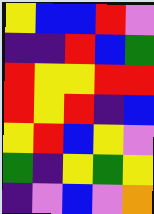[["yellow", "blue", "blue", "red", "violet"], ["indigo", "indigo", "red", "blue", "green"], ["red", "yellow", "yellow", "red", "red"], ["red", "yellow", "red", "indigo", "blue"], ["yellow", "red", "blue", "yellow", "violet"], ["green", "indigo", "yellow", "green", "yellow"], ["indigo", "violet", "blue", "violet", "orange"]]